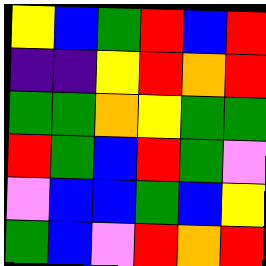[["yellow", "blue", "green", "red", "blue", "red"], ["indigo", "indigo", "yellow", "red", "orange", "red"], ["green", "green", "orange", "yellow", "green", "green"], ["red", "green", "blue", "red", "green", "violet"], ["violet", "blue", "blue", "green", "blue", "yellow"], ["green", "blue", "violet", "red", "orange", "red"]]